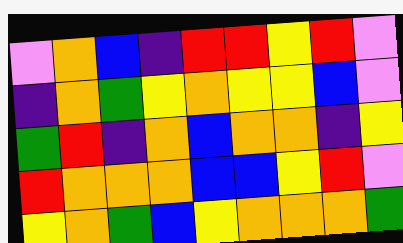[["violet", "orange", "blue", "indigo", "red", "red", "yellow", "red", "violet"], ["indigo", "orange", "green", "yellow", "orange", "yellow", "yellow", "blue", "violet"], ["green", "red", "indigo", "orange", "blue", "orange", "orange", "indigo", "yellow"], ["red", "orange", "orange", "orange", "blue", "blue", "yellow", "red", "violet"], ["yellow", "orange", "green", "blue", "yellow", "orange", "orange", "orange", "green"]]